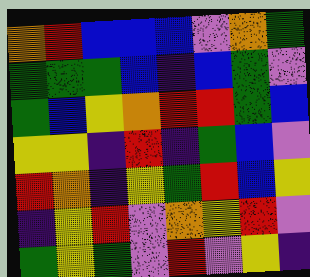[["orange", "red", "blue", "blue", "blue", "violet", "orange", "green"], ["green", "green", "green", "blue", "indigo", "blue", "green", "violet"], ["green", "blue", "yellow", "orange", "red", "red", "green", "blue"], ["yellow", "yellow", "indigo", "red", "indigo", "green", "blue", "violet"], ["red", "orange", "indigo", "yellow", "green", "red", "blue", "yellow"], ["indigo", "yellow", "red", "violet", "orange", "yellow", "red", "violet"], ["green", "yellow", "green", "violet", "red", "violet", "yellow", "indigo"]]